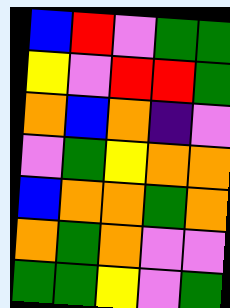[["blue", "red", "violet", "green", "green"], ["yellow", "violet", "red", "red", "green"], ["orange", "blue", "orange", "indigo", "violet"], ["violet", "green", "yellow", "orange", "orange"], ["blue", "orange", "orange", "green", "orange"], ["orange", "green", "orange", "violet", "violet"], ["green", "green", "yellow", "violet", "green"]]